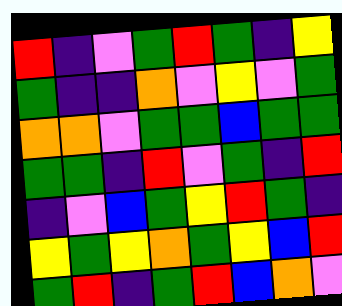[["red", "indigo", "violet", "green", "red", "green", "indigo", "yellow"], ["green", "indigo", "indigo", "orange", "violet", "yellow", "violet", "green"], ["orange", "orange", "violet", "green", "green", "blue", "green", "green"], ["green", "green", "indigo", "red", "violet", "green", "indigo", "red"], ["indigo", "violet", "blue", "green", "yellow", "red", "green", "indigo"], ["yellow", "green", "yellow", "orange", "green", "yellow", "blue", "red"], ["green", "red", "indigo", "green", "red", "blue", "orange", "violet"]]